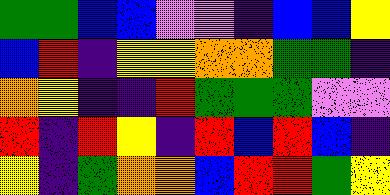[["green", "green", "blue", "blue", "violet", "violet", "indigo", "blue", "blue", "yellow"], ["blue", "red", "indigo", "yellow", "yellow", "orange", "orange", "green", "green", "indigo"], ["orange", "yellow", "indigo", "indigo", "red", "green", "green", "green", "violet", "violet"], ["red", "indigo", "red", "yellow", "indigo", "red", "blue", "red", "blue", "indigo"], ["yellow", "indigo", "green", "orange", "orange", "blue", "red", "red", "green", "yellow"]]